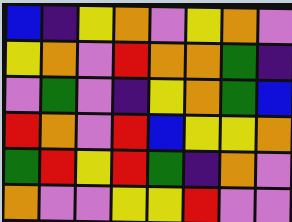[["blue", "indigo", "yellow", "orange", "violet", "yellow", "orange", "violet"], ["yellow", "orange", "violet", "red", "orange", "orange", "green", "indigo"], ["violet", "green", "violet", "indigo", "yellow", "orange", "green", "blue"], ["red", "orange", "violet", "red", "blue", "yellow", "yellow", "orange"], ["green", "red", "yellow", "red", "green", "indigo", "orange", "violet"], ["orange", "violet", "violet", "yellow", "yellow", "red", "violet", "violet"]]